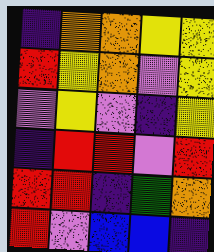[["indigo", "orange", "orange", "yellow", "yellow"], ["red", "yellow", "orange", "violet", "yellow"], ["violet", "yellow", "violet", "indigo", "yellow"], ["indigo", "red", "red", "violet", "red"], ["red", "red", "indigo", "green", "orange"], ["red", "violet", "blue", "blue", "indigo"]]